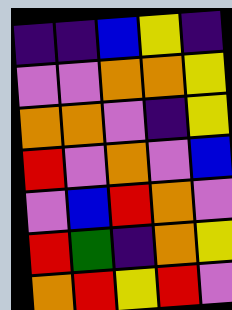[["indigo", "indigo", "blue", "yellow", "indigo"], ["violet", "violet", "orange", "orange", "yellow"], ["orange", "orange", "violet", "indigo", "yellow"], ["red", "violet", "orange", "violet", "blue"], ["violet", "blue", "red", "orange", "violet"], ["red", "green", "indigo", "orange", "yellow"], ["orange", "red", "yellow", "red", "violet"]]